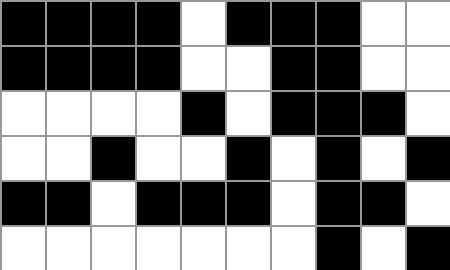[["black", "black", "black", "black", "white", "black", "black", "black", "white", "white"], ["black", "black", "black", "black", "white", "white", "black", "black", "white", "white"], ["white", "white", "white", "white", "black", "white", "black", "black", "black", "white"], ["white", "white", "black", "white", "white", "black", "white", "black", "white", "black"], ["black", "black", "white", "black", "black", "black", "white", "black", "black", "white"], ["white", "white", "white", "white", "white", "white", "white", "black", "white", "black"]]